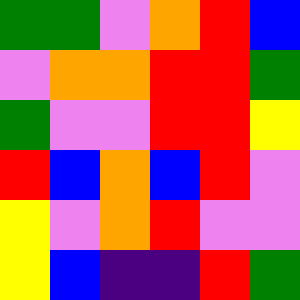[["green", "green", "violet", "orange", "red", "blue"], ["violet", "orange", "orange", "red", "red", "green"], ["green", "violet", "violet", "red", "red", "yellow"], ["red", "blue", "orange", "blue", "red", "violet"], ["yellow", "violet", "orange", "red", "violet", "violet"], ["yellow", "blue", "indigo", "indigo", "red", "green"]]